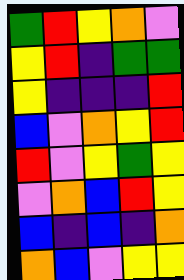[["green", "red", "yellow", "orange", "violet"], ["yellow", "red", "indigo", "green", "green"], ["yellow", "indigo", "indigo", "indigo", "red"], ["blue", "violet", "orange", "yellow", "red"], ["red", "violet", "yellow", "green", "yellow"], ["violet", "orange", "blue", "red", "yellow"], ["blue", "indigo", "blue", "indigo", "orange"], ["orange", "blue", "violet", "yellow", "yellow"]]